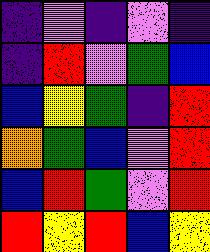[["indigo", "violet", "indigo", "violet", "indigo"], ["indigo", "red", "violet", "green", "blue"], ["blue", "yellow", "green", "indigo", "red"], ["orange", "green", "blue", "violet", "red"], ["blue", "red", "green", "violet", "red"], ["red", "yellow", "red", "blue", "yellow"]]